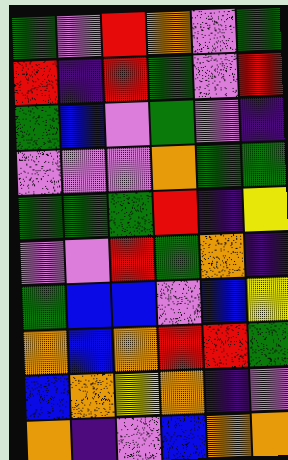[["green", "violet", "red", "orange", "violet", "green"], ["red", "indigo", "red", "green", "violet", "red"], ["green", "blue", "violet", "green", "violet", "indigo"], ["violet", "violet", "violet", "orange", "green", "green"], ["green", "green", "green", "red", "indigo", "yellow"], ["violet", "violet", "red", "green", "orange", "indigo"], ["green", "blue", "blue", "violet", "blue", "yellow"], ["orange", "blue", "orange", "red", "red", "green"], ["blue", "orange", "yellow", "orange", "indigo", "violet"], ["orange", "indigo", "violet", "blue", "orange", "orange"]]